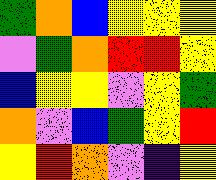[["green", "orange", "blue", "yellow", "yellow", "yellow"], ["violet", "green", "orange", "red", "red", "yellow"], ["blue", "yellow", "yellow", "violet", "yellow", "green"], ["orange", "violet", "blue", "green", "yellow", "red"], ["yellow", "red", "orange", "violet", "indigo", "yellow"]]